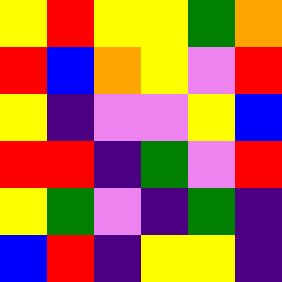[["yellow", "red", "yellow", "yellow", "green", "orange"], ["red", "blue", "orange", "yellow", "violet", "red"], ["yellow", "indigo", "violet", "violet", "yellow", "blue"], ["red", "red", "indigo", "green", "violet", "red"], ["yellow", "green", "violet", "indigo", "green", "indigo"], ["blue", "red", "indigo", "yellow", "yellow", "indigo"]]